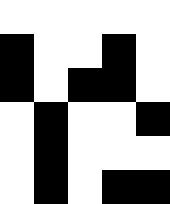[["white", "white", "white", "white", "white"], ["black", "white", "white", "black", "white"], ["black", "white", "black", "black", "white"], ["white", "black", "white", "white", "black"], ["white", "black", "white", "white", "white"], ["white", "black", "white", "black", "black"]]